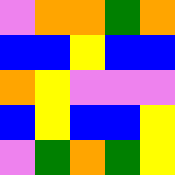[["violet", "orange", "orange", "green", "orange"], ["blue", "blue", "yellow", "blue", "blue"], ["orange", "yellow", "violet", "violet", "violet"], ["blue", "yellow", "blue", "blue", "yellow"], ["violet", "green", "orange", "green", "yellow"]]